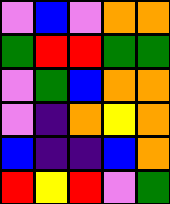[["violet", "blue", "violet", "orange", "orange"], ["green", "red", "red", "green", "green"], ["violet", "green", "blue", "orange", "orange"], ["violet", "indigo", "orange", "yellow", "orange"], ["blue", "indigo", "indigo", "blue", "orange"], ["red", "yellow", "red", "violet", "green"]]